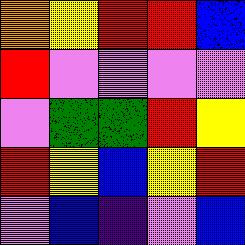[["orange", "yellow", "red", "red", "blue"], ["red", "violet", "violet", "violet", "violet"], ["violet", "green", "green", "red", "yellow"], ["red", "yellow", "blue", "yellow", "red"], ["violet", "blue", "indigo", "violet", "blue"]]